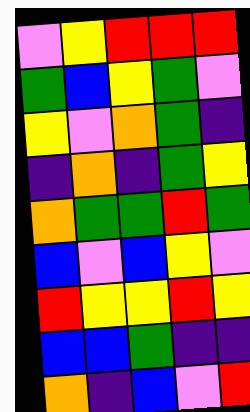[["violet", "yellow", "red", "red", "red"], ["green", "blue", "yellow", "green", "violet"], ["yellow", "violet", "orange", "green", "indigo"], ["indigo", "orange", "indigo", "green", "yellow"], ["orange", "green", "green", "red", "green"], ["blue", "violet", "blue", "yellow", "violet"], ["red", "yellow", "yellow", "red", "yellow"], ["blue", "blue", "green", "indigo", "indigo"], ["orange", "indigo", "blue", "violet", "red"]]